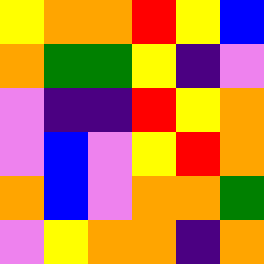[["yellow", "orange", "orange", "red", "yellow", "blue"], ["orange", "green", "green", "yellow", "indigo", "violet"], ["violet", "indigo", "indigo", "red", "yellow", "orange"], ["violet", "blue", "violet", "yellow", "red", "orange"], ["orange", "blue", "violet", "orange", "orange", "green"], ["violet", "yellow", "orange", "orange", "indigo", "orange"]]